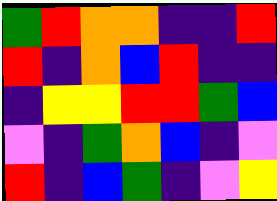[["green", "red", "orange", "orange", "indigo", "indigo", "red"], ["red", "indigo", "orange", "blue", "red", "indigo", "indigo"], ["indigo", "yellow", "yellow", "red", "red", "green", "blue"], ["violet", "indigo", "green", "orange", "blue", "indigo", "violet"], ["red", "indigo", "blue", "green", "indigo", "violet", "yellow"]]